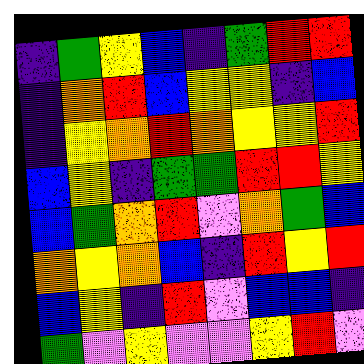[["indigo", "green", "yellow", "blue", "indigo", "green", "red", "red"], ["indigo", "orange", "red", "blue", "yellow", "yellow", "indigo", "blue"], ["indigo", "yellow", "orange", "red", "orange", "yellow", "yellow", "red"], ["blue", "yellow", "indigo", "green", "green", "red", "red", "yellow"], ["blue", "green", "orange", "red", "violet", "orange", "green", "blue"], ["orange", "yellow", "orange", "blue", "indigo", "red", "yellow", "red"], ["blue", "yellow", "indigo", "red", "violet", "blue", "blue", "indigo"], ["green", "violet", "yellow", "violet", "violet", "yellow", "red", "violet"]]